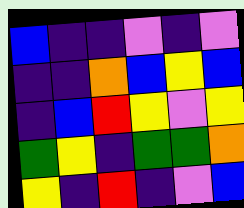[["blue", "indigo", "indigo", "violet", "indigo", "violet"], ["indigo", "indigo", "orange", "blue", "yellow", "blue"], ["indigo", "blue", "red", "yellow", "violet", "yellow"], ["green", "yellow", "indigo", "green", "green", "orange"], ["yellow", "indigo", "red", "indigo", "violet", "blue"]]